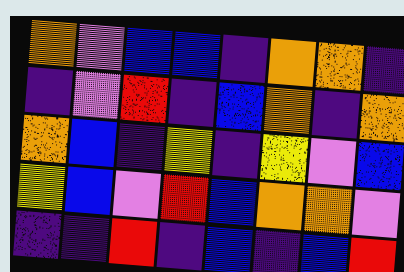[["orange", "violet", "blue", "blue", "indigo", "orange", "orange", "indigo"], ["indigo", "violet", "red", "indigo", "blue", "orange", "indigo", "orange"], ["orange", "blue", "indigo", "yellow", "indigo", "yellow", "violet", "blue"], ["yellow", "blue", "violet", "red", "blue", "orange", "orange", "violet"], ["indigo", "indigo", "red", "indigo", "blue", "indigo", "blue", "red"]]